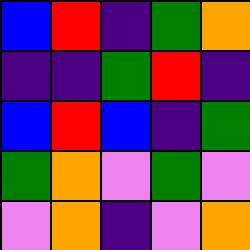[["blue", "red", "indigo", "green", "orange"], ["indigo", "indigo", "green", "red", "indigo"], ["blue", "red", "blue", "indigo", "green"], ["green", "orange", "violet", "green", "violet"], ["violet", "orange", "indigo", "violet", "orange"]]